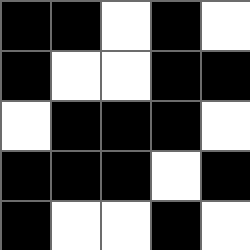[["black", "black", "white", "black", "white"], ["black", "white", "white", "black", "black"], ["white", "black", "black", "black", "white"], ["black", "black", "black", "white", "black"], ["black", "white", "white", "black", "white"]]